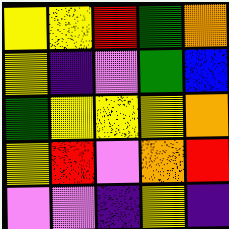[["yellow", "yellow", "red", "green", "orange"], ["yellow", "indigo", "violet", "green", "blue"], ["green", "yellow", "yellow", "yellow", "orange"], ["yellow", "red", "violet", "orange", "red"], ["violet", "violet", "indigo", "yellow", "indigo"]]